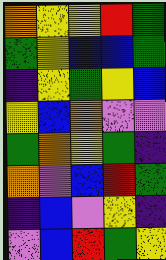[["orange", "yellow", "yellow", "red", "green"], ["green", "yellow", "blue", "blue", "green"], ["indigo", "yellow", "green", "yellow", "blue"], ["yellow", "blue", "orange", "violet", "violet"], ["green", "orange", "yellow", "green", "indigo"], ["orange", "violet", "blue", "red", "green"], ["indigo", "blue", "violet", "yellow", "indigo"], ["violet", "blue", "red", "green", "yellow"]]